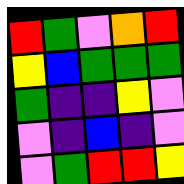[["red", "green", "violet", "orange", "red"], ["yellow", "blue", "green", "green", "green"], ["green", "indigo", "indigo", "yellow", "violet"], ["violet", "indigo", "blue", "indigo", "violet"], ["violet", "green", "red", "red", "yellow"]]